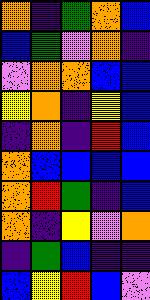[["orange", "indigo", "green", "orange", "blue"], ["blue", "green", "violet", "orange", "indigo"], ["violet", "orange", "orange", "blue", "blue"], ["yellow", "orange", "indigo", "yellow", "blue"], ["indigo", "orange", "indigo", "red", "blue"], ["orange", "blue", "blue", "blue", "blue"], ["orange", "red", "green", "indigo", "blue"], ["orange", "indigo", "yellow", "violet", "orange"], ["indigo", "green", "blue", "indigo", "indigo"], ["blue", "yellow", "red", "blue", "violet"]]